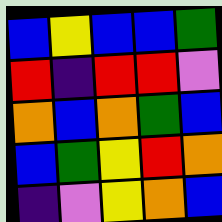[["blue", "yellow", "blue", "blue", "green"], ["red", "indigo", "red", "red", "violet"], ["orange", "blue", "orange", "green", "blue"], ["blue", "green", "yellow", "red", "orange"], ["indigo", "violet", "yellow", "orange", "blue"]]